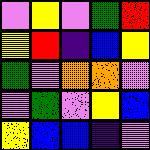[["violet", "yellow", "violet", "green", "red"], ["yellow", "red", "indigo", "blue", "yellow"], ["green", "violet", "orange", "orange", "violet"], ["violet", "green", "violet", "yellow", "blue"], ["yellow", "blue", "blue", "indigo", "violet"]]